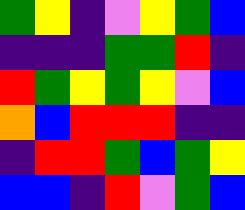[["green", "yellow", "indigo", "violet", "yellow", "green", "blue"], ["indigo", "indigo", "indigo", "green", "green", "red", "indigo"], ["red", "green", "yellow", "green", "yellow", "violet", "blue"], ["orange", "blue", "red", "red", "red", "indigo", "indigo"], ["indigo", "red", "red", "green", "blue", "green", "yellow"], ["blue", "blue", "indigo", "red", "violet", "green", "blue"]]